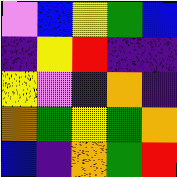[["violet", "blue", "yellow", "green", "blue"], ["indigo", "yellow", "red", "indigo", "indigo"], ["yellow", "violet", "indigo", "orange", "indigo"], ["orange", "green", "yellow", "green", "orange"], ["blue", "indigo", "orange", "green", "red"]]